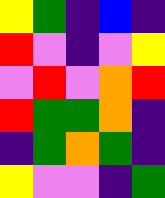[["yellow", "green", "indigo", "blue", "indigo"], ["red", "violet", "indigo", "violet", "yellow"], ["violet", "red", "violet", "orange", "red"], ["red", "green", "green", "orange", "indigo"], ["indigo", "green", "orange", "green", "indigo"], ["yellow", "violet", "violet", "indigo", "green"]]